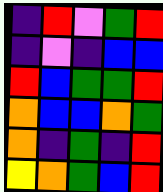[["indigo", "red", "violet", "green", "red"], ["indigo", "violet", "indigo", "blue", "blue"], ["red", "blue", "green", "green", "red"], ["orange", "blue", "blue", "orange", "green"], ["orange", "indigo", "green", "indigo", "red"], ["yellow", "orange", "green", "blue", "red"]]